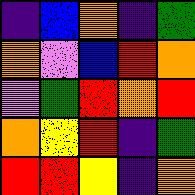[["indigo", "blue", "orange", "indigo", "green"], ["orange", "violet", "blue", "red", "orange"], ["violet", "green", "red", "orange", "red"], ["orange", "yellow", "red", "indigo", "green"], ["red", "red", "yellow", "indigo", "orange"]]